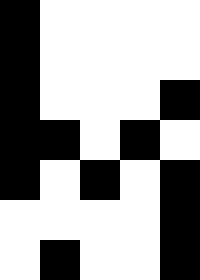[["black", "white", "white", "white", "white"], ["black", "white", "white", "white", "white"], ["black", "white", "white", "white", "black"], ["black", "black", "white", "black", "white"], ["black", "white", "black", "white", "black"], ["white", "white", "white", "white", "black"], ["white", "black", "white", "white", "black"]]